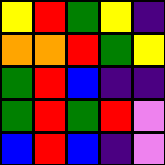[["yellow", "red", "green", "yellow", "indigo"], ["orange", "orange", "red", "green", "yellow"], ["green", "red", "blue", "indigo", "indigo"], ["green", "red", "green", "red", "violet"], ["blue", "red", "blue", "indigo", "violet"]]